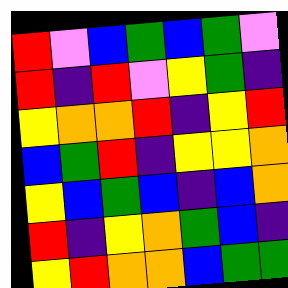[["red", "violet", "blue", "green", "blue", "green", "violet"], ["red", "indigo", "red", "violet", "yellow", "green", "indigo"], ["yellow", "orange", "orange", "red", "indigo", "yellow", "red"], ["blue", "green", "red", "indigo", "yellow", "yellow", "orange"], ["yellow", "blue", "green", "blue", "indigo", "blue", "orange"], ["red", "indigo", "yellow", "orange", "green", "blue", "indigo"], ["yellow", "red", "orange", "orange", "blue", "green", "green"]]